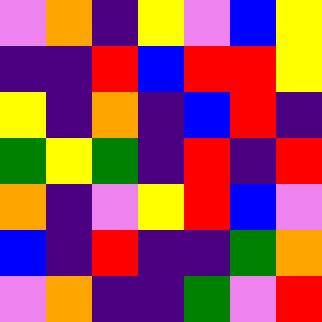[["violet", "orange", "indigo", "yellow", "violet", "blue", "yellow"], ["indigo", "indigo", "red", "blue", "red", "red", "yellow"], ["yellow", "indigo", "orange", "indigo", "blue", "red", "indigo"], ["green", "yellow", "green", "indigo", "red", "indigo", "red"], ["orange", "indigo", "violet", "yellow", "red", "blue", "violet"], ["blue", "indigo", "red", "indigo", "indigo", "green", "orange"], ["violet", "orange", "indigo", "indigo", "green", "violet", "red"]]